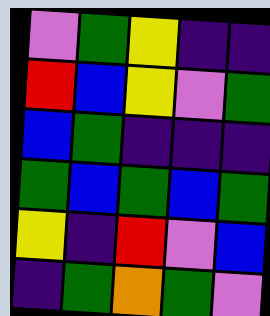[["violet", "green", "yellow", "indigo", "indigo"], ["red", "blue", "yellow", "violet", "green"], ["blue", "green", "indigo", "indigo", "indigo"], ["green", "blue", "green", "blue", "green"], ["yellow", "indigo", "red", "violet", "blue"], ["indigo", "green", "orange", "green", "violet"]]